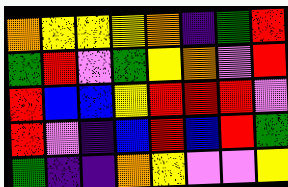[["orange", "yellow", "yellow", "yellow", "orange", "indigo", "green", "red"], ["green", "red", "violet", "green", "yellow", "orange", "violet", "red"], ["red", "blue", "blue", "yellow", "red", "red", "red", "violet"], ["red", "violet", "indigo", "blue", "red", "blue", "red", "green"], ["green", "indigo", "indigo", "orange", "yellow", "violet", "violet", "yellow"]]